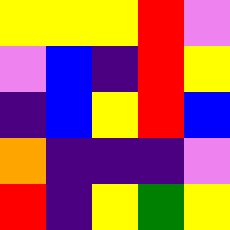[["yellow", "yellow", "yellow", "red", "violet"], ["violet", "blue", "indigo", "red", "yellow"], ["indigo", "blue", "yellow", "red", "blue"], ["orange", "indigo", "indigo", "indigo", "violet"], ["red", "indigo", "yellow", "green", "yellow"]]